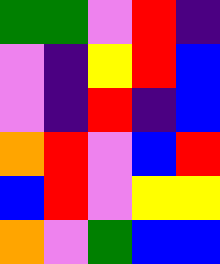[["green", "green", "violet", "red", "indigo"], ["violet", "indigo", "yellow", "red", "blue"], ["violet", "indigo", "red", "indigo", "blue"], ["orange", "red", "violet", "blue", "red"], ["blue", "red", "violet", "yellow", "yellow"], ["orange", "violet", "green", "blue", "blue"]]